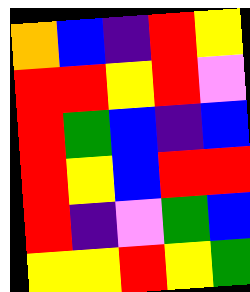[["orange", "blue", "indigo", "red", "yellow"], ["red", "red", "yellow", "red", "violet"], ["red", "green", "blue", "indigo", "blue"], ["red", "yellow", "blue", "red", "red"], ["red", "indigo", "violet", "green", "blue"], ["yellow", "yellow", "red", "yellow", "green"]]